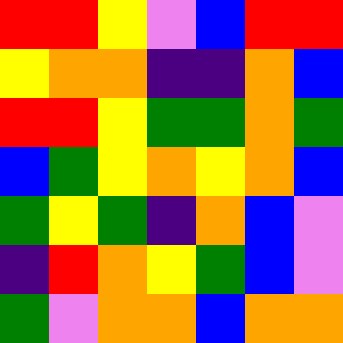[["red", "red", "yellow", "violet", "blue", "red", "red"], ["yellow", "orange", "orange", "indigo", "indigo", "orange", "blue"], ["red", "red", "yellow", "green", "green", "orange", "green"], ["blue", "green", "yellow", "orange", "yellow", "orange", "blue"], ["green", "yellow", "green", "indigo", "orange", "blue", "violet"], ["indigo", "red", "orange", "yellow", "green", "blue", "violet"], ["green", "violet", "orange", "orange", "blue", "orange", "orange"]]